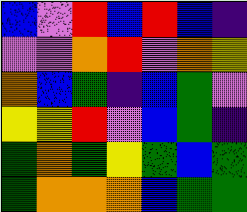[["blue", "violet", "red", "blue", "red", "blue", "indigo"], ["violet", "violet", "orange", "red", "violet", "orange", "yellow"], ["orange", "blue", "green", "indigo", "blue", "green", "violet"], ["yellow", "yellow", "red", "violet", "blue", "green", "indigo"], ["green", "orange", "green", "yellow", "green", "blue", "green"], ["green", "orange", "orange", "orange", "blue", "green", "green"]]